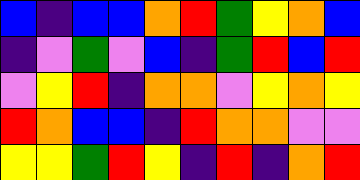[["blue", "indigo", "blue", "blue", "orange", "red", "green", "yellow", "orange", "blue"], ["indigo", "violet", "green", "violet", "blue", "indigo", "green", "red", "blue", "red"], ["violet", "yellow", "red", "indigo", "orange", "orange", "violet", "yellow", "orange", "yellow"], ["red", "orange", "blue", "blue", "indigo", "red", "orange", "orange", "violet", "violet"], ["yellow", "yellow", "green", "red", "yellow", "indigo", "red", "indigo", "orange", "red"]]